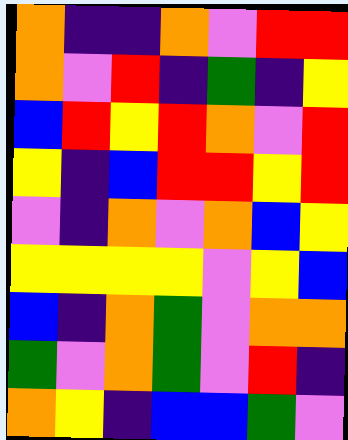[["orange", "indigo", "indigo", "orange", "violet", "red", "red"], ["orange", "violet", "red", "indigo", "green", "indigo", "yellow"], ["blue", "red", "yellow", "red", "orange", "violet", "red"], ["yellow", "indigo", "blue", "red", "red", "yellow", "red"], ["violet", "indigo", "orange", "violet", "orange", "blue", "yellow"], ["yellow", "yellow", "yellow", "yellow", "violet", "yellow", "blue"], ["blue", "indigo", "orange", "green", "violet", "orange", "orange"], ["green", "violet", "orange", "green", "violet", "red", "indigo"], ["orange", "yellow", "indigo", "blue", "blue", "green", "violet"]]